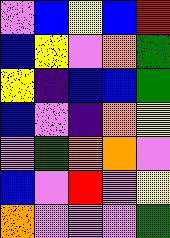[["violet", "blue", "yellow", "blue", "red"], ["blue", "yellow", "violet", "orange", "green"], ["yellow", "indigo", "blue", "blue", "green"], ["blue", "violet", "indigo", "orange", "yellow"], ["violet", "green", "orange", "orange", "violet"], ["blue", "violet", "red", "violet", "yellow"], ["orange", "violet", "violet", "violet", "green"]]